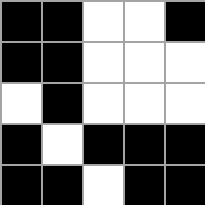[["black", "black", "white", "white", "black"], ["black", "black", "white", "white", "white"], ["white", "black", "white", "white", "white"], ["black", "white", "black", "black", "black"], ["black", "black", "white", "black", "black"]]